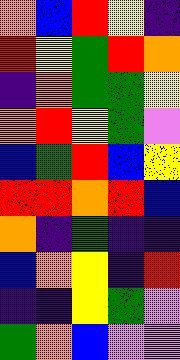[["orange", "blue", "red", "yellow", "indigo"], ["red", "yellow", "green", "red", "orange"], ["indigo", "orange", "green", "green", "yellow"], ["orange", "red", "yellow", "green", "violet"], ["blue", "green", "red", "blue", "yellow"], ["red", "red", "orange", "red", "blue"], ["orange", "indigo", "green", "indigo", "indigo"], ["blue", "orange", "yellow", "indigo", "red"], ["indigo", "indigo", "yellow", "green", "violet"], ["green", "orange", "blue", "violet", "violet"]]